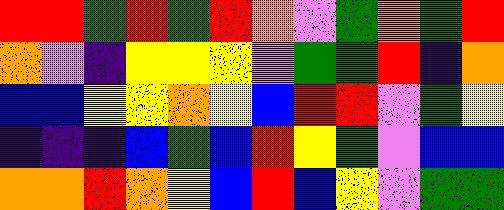[["red", "red", "green", "red", "green", "red", "orange", "violet", "green", "orange", "green", "red"], ["orange", "violet", "indigo", "yellow", "yellow", "yellow", "violet", "green", "green", "red", "indigo", "orange"], ["blue", "blue", "yellow", "yellow", "orange", "yellow", "blue", "red", "red", "violet", "green", "yellow"], ["indigo", "indigo", "indigo", "blue", "green", "blue", "red", "yellow", "green", "violet", "blue", "blue"], ["orange", "orange", "red", "orange", "yellow", "blue", "red", "blue", "yellow", "violet", "green", "green"]]